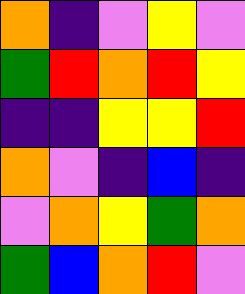[["orange", "indigo", "violet", "yellow", "violet"], ["green", "red", "orange", "red", "yellow"], ["indigo", "indigo", "yellow", "yellow", "red"], ["orange", "violet", "indigo", "blue", "indigo"], ["violet", "orange", "yellow", "green", "orange"], ["green", "blue", "orange", "red", "violet"]]